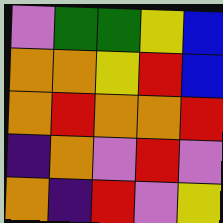[["violet", "green", "green", "yellow", "blue"], ["orange", "orange", "yellow", "red", "blue"], ["orange", "red", "orange", "orange", "red"], ["indigo", "orange", "violet", "red", "violet"], ["orange", "indigo", "red", "violet", "yellow"]]